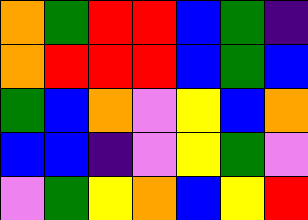[["orange", "green", "red", "red", "blue", "green", "indigo"], ["orange", "red", "red", "red", "blue", "green", "blue"], ["green", "blue", "orange", "violet", "yellow", "blue", "orange"], ["blue", "blue", "indigo", "violet", "yellow", "green", "violet"], ["violet", "green", "yellow", "orange", "blue", "yellow", "red"]]